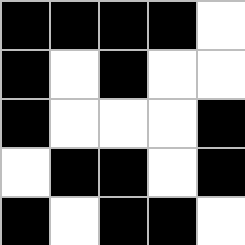[["black", "black", "black", "black", "white"], ["black", "white", "black", "white", "white"], ["black", "white", "white", "white", "black"], ["white", "black", "black", "white", "black"], ["black", "white", "black", "black", "white"]]